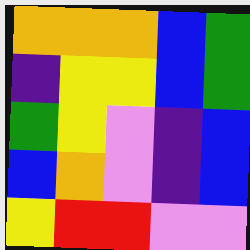[["orange", "orange", "orange", "blue", "green"], ["indigo", "yellow", "yellow", "blue", "green"], ["green", "yellow", "violet", "indigo", "blue"], ["blue", "orange", "violet", "indigo", "blue"], ["yellow", "red", "red", "violet", "violet"]]